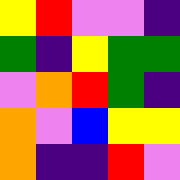[["yellow", "red", "violet", "violet", "indigo"], ["green", "indigo", "yellow", "green", "green"], ["violet", "orange", "red", "green", "indigo"], ["orange", "violet", "blue", "yellow", "yellow"], ["orange", "indigo", "indigo", "red", "violet"]]